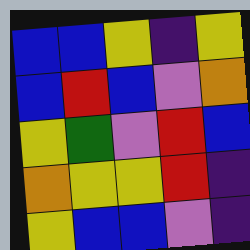[["blue", "blue", "yellow", "indigo", "yellow"], ["blue", "red", "blue", "violet", "orange"], ["yellow", "green", "violet", "red", "blue"], ["orange", "yellow", "yellow", "red", "indigo"], ["yellow", "blue", "blue", "violet", "indigo"]]